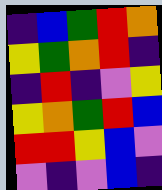[["indigo", "blue", "green", "red", "orange"], ["yellow", "green", "orange", "red", "indigo"], ["indigo", "red", "indigo", "violet", "yellow"], ["yellow", "orange", "green", "red", "blue"], ["red", "red", "yellow", "blue", "violet"], ["violet", "indigo", "violet", "blue", "indigo"]]